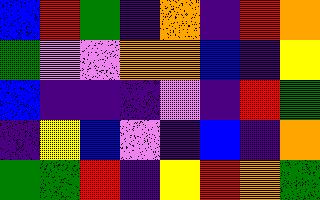[["blue", "red", "green", "indigo", "orange", "indigo", "red", "orange"], ["green", "violet", "violet", "orange", "orange", "blue", "indigo", "yellow"], ["blue", "indigo", "indigo", "indigo", "violet", "indigo", "red", "green"], ["indigo", "yellow", "blue", "violet", "indigo", "blue", "indigo", "orange"], ["green", "green", "red", "indigo", "yellow", "red", "orange", "green"]]